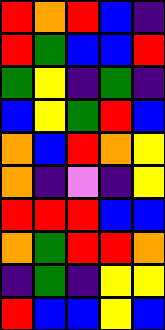[["red", "orange", "red", "blue", "indigo"], ["red", "green", "blue", "blue", "red"], ["green", "yellow", "indigo", "green", "indigo"], ["blue", "yellow", "green", "red", "blue"], ["orange", "blue", "red", "orange", "yellow"], ["orange", "indigo", "violet", "indigo", "yellow"], ["red", "red", "red", "blue", "blue"], ["orange", "green", "red", "red", "orange"], ["indigo", "green", "indigo", "yellow", "yellow"], ["red", "blue", "blue", "yellow", "blue"]]